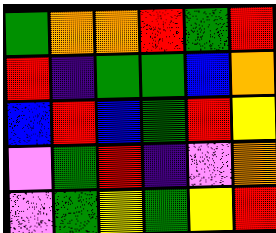[["green", "orange", "orange", "red", "green", "red"], ["red", "indigo", "green", "green", "blue", "orange"], ["blue", "red", "blue", "green", "red", "yellow"], ["violet", "green", "red", "indigo", "violet", "orange"], ["violet", "green", "yellow", "green", "yellow", "red"]]